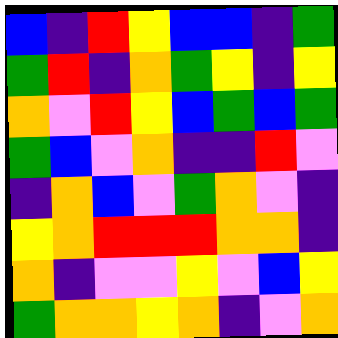[["blue", "indigo", "red", "yellow", "blue", "blue", "indigo", "green"], ["green", "red", "indigo", "orange", "green", "yellow", "indigo", "yellow"], ["orange", "violet", "red", "yellow", "blue", "green", "blue", "green"], ["green", "blue", "violet", "orange", "indigo", "indigo", "red", "violet"], ["indigo", "orange", "blue", "violet", "green", "orange", "violet", "indigo"], ["yellow", "orange", "red", "red", "red", "orange", "orange", "indigo"], ["orange", "indigo", "violet", "violet", "yellow", "violet", "blue", "yellow"], ["green", "orange", "orange", "yellow", "orange", "indigo", "violet", "orange"]]